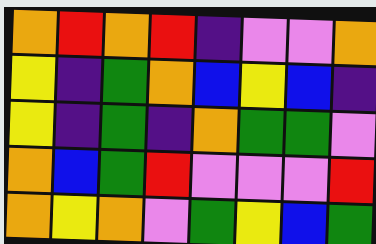[["orange", "red", "orange", "red", "indigo", "violet", "violet", "orange"], ["yellow", "indigo", "green", "orange", "blue", "yellow", "blue", "indigo"], ["yellow", "indigo", "green", "indigo", "orange", "green", "green", "violet"], ["orange", "blue", "green", "red", "violet", "violet", "violet", "red"], ["orange", "yellow", "orange", "violet", "green", "yellow", "blue", "green"]]